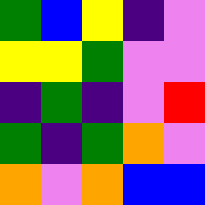[["green", "blue", "yellow", "indigo", "violet"], ["yellow", "yellow", "green", "violet", "violet"], ["indigo", "green", "indigo", "violet", "red"], ["green", "indigo", "green", "orange", "violet"], ["orange", "violet", "orange", "blue", "blue"]]